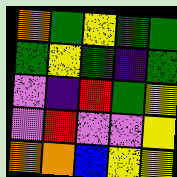[["orange", "green", "yellow", "green", "green"], ["green", "yellow", "green", "indigo", "green"], ["violet", "indigo", "red", "green", "yellow"], ["violet", "red", "violet", "violet", "yellow"], ["orange", "orange", "blue", "yellow", "yellow"]]